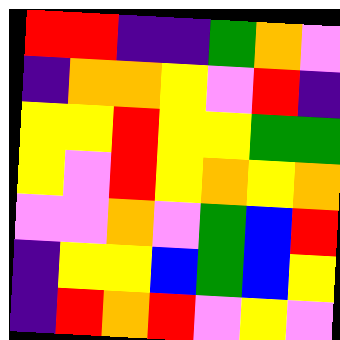[["red", "red", "indigo", "indigo", "green", "orange", "violet"], ["indigo", "orange", "orange", "yellow", "violet", "red", "indigo"], ["yellow", "yellow", "red", "yellow", "yellow", "green", "green"], ["yellow", "violet", "red", "yellow", "orange", "yellow", "orange"], ["violet", "violet", "orange", "violet", "green", "blue", "red"], ["indigo", "yellow", "yellow", "blue", "green", "blue", "yellow"], ["indigo", "red", "orange", "red", "violet", "yellow", "violet"]]